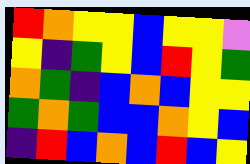[["red", "orange", "yellow", "yellow", "blue", "yellow", "yellow", "violet"], ["yellow", "indigo", "green", "yellow", "blue", "red", "yellow", "green"], ["orange", "green", "indigo", "blue", "orange", "blue", "yellow", "yellow"], ["green", "orange", "green", "blue", "blue", "orange", "yellow", "blue"], ["indigo", "red", "blue", "orange", "blue", "red", "blue", "yellow"]]